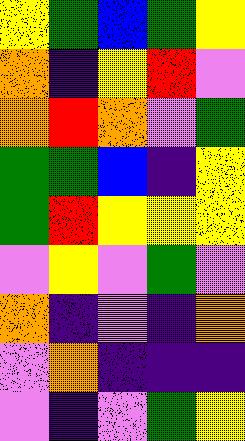[["yellow", "green", "blue", "green", "yellow"], ["orange", "indigo", "yellow", "red", "violet"], ["orange", "red", "orange", "violet", "green"], ["green", "green", "blue", "indigo", "yellow"], ["green", "red", "yellow", "yellow", "yellow"], ["violet", "yellow", "violet", "green", "violet"], ["orange", "indigo", "violet", "indigo", "orange"], ["violet", "orange", "indigo", "indigo", "indigo"], ["violet", "indigo", "violet", "green", "yellow"]]